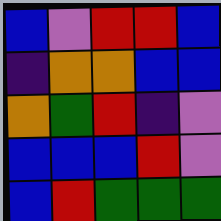[["blue", "violet", "red", "red", "blue"], ["indigo", "orange", "orange", "blue", "blue"], ["orange", "green", "red", "indigo", "violet"], ["blue", "blue", "blue", "red", "violet"], ["blue", "red", "green", "green", "green"]]